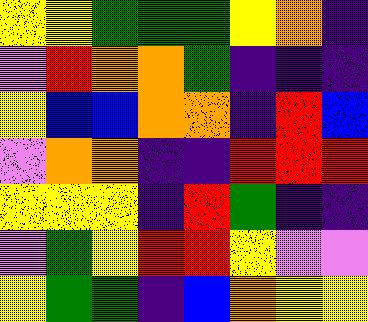[["yellow", "yellow", "green", "green", "green", "yellow", "orange", "indigo"], ["violet", "red", "orange", "orange", "green", "indigo", "indigo", "indigo"], ["yellow", "blue", "blue", "orange", "orange", "indigo", "red", "blue"], ["violet", "orange", "orange", "indigo", "indigo", "red", "red", "red"], ["yellow", "yellow", "yellow", "indigo", "red", "green", "indigo", "indigo"], ["violet", "green", "yellow", "red", "red", "yellow", "violet", "violet"], ["yellow", "green", "green", "indigo", "blue", "orange", "yellow", "yellow"]]